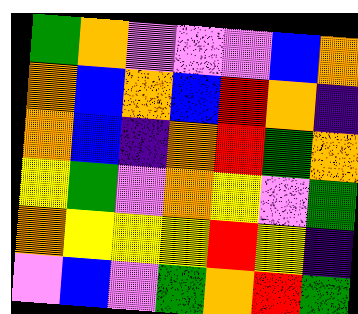[["green", "orange", "violet", "violet", "violet", "blue", "orange"], ["orange", "blue", "orange", "blue", "red", "orange", "indigo"], ["orange", "blue", "indigo", "orange", "red", "green", "orange"], ["yellow", "green", "violet", "orange", "yellow", "violet", "green"], ["orange", "yellow", "yellow", "yellow", "red", "yellow", "indigo"], ["violet", "blue", "violet", "green", "orange", "red", "green"]]